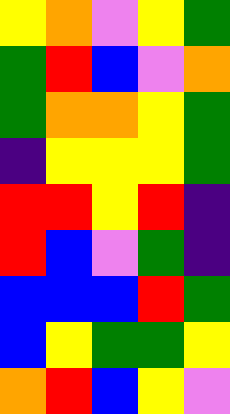[["yellow", "orange", "violet", "yellow", "green"], ["green", "red", "blue", "violet", "orange"], ["green", "orange", "orange", "yellow", "green"], ["indigo", "yellow", "yellow", "yellow", "green"], ["red", "red", "yellow", "red", "indigo"], ["red", "blue", "violet", "green", "indigo"], ["blue", "blue", "blue", "red", "green"], ["blue", "yellow", "green", "green", "yellow"], ["orange", "red", "blue", "yellow", "violet"]]